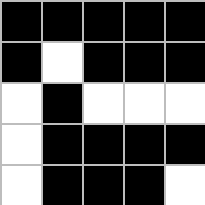[["black", "black", "black", "black", "black"], ["black", "white", "black", "black", "black"], ["white", "black", "white", "white", "white"], ["white", "black", "black", "black", "black"], ["white", "black", "black", "black", "white"]]